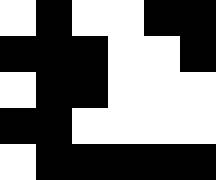[["white", "black", "white", "white", "black", "black"], ["black", "black", "black", "white", "white", "black"], ["white", "black", "black", "white", "white", "white"], ["black", "black", "white", "white", "white", "white"], ["white", "black", "black", "black", "black", "black"]]